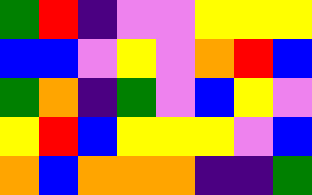[["green", "red", "indigo", "violet", "violet", "yellow", "yellow", "yellow"], ["blue", "blue", "violet", "yellow", "violet", "orange", "red", "blue"], ["green", "orange", "indigo", "green", "violet", "blue", "yellow", "violet"], ["yellow", "red", "blue", "yellow", "yellow", "yellow", "violet", "blue"], ["orange", "blue", "orange", "orange", "orange", "indigo", "indigo", "green"]]